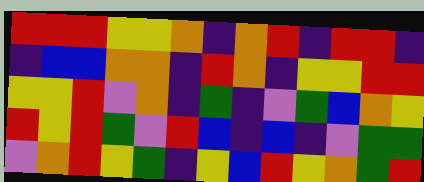[["red", "red", "red", "yellow", "yellow", "orange", "indigo", "orange", "red", "indigo", "red", "red", "indigo"], ["indigo", "blue", "blue", "orange", "orange", "indigo", "red", "orange", "indigo", "yellow", "yellow", "red", "red"], ["yellow", "yellow", "red", "violet", "orange", "indigo", "green", "indigo", "violet", "green", "blue", "orange", "yellow"], ["red", "yellow", "red", "green", "violet", "red", "blue", "indigo", "blue", "indigo", "violet", "green", "green"], ["violet", "orange", "red", "yellow", "green", "indigo", "yellow", "blue", "red", "yellow", "orange", "green", "red"]]